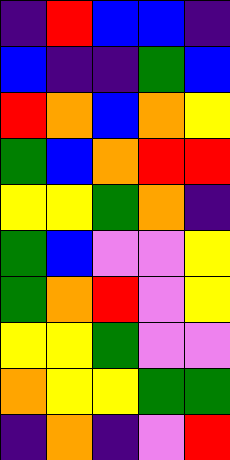[["indigo", "red", "blue", "blue", "indigo"], ["blue", "indigo", "indigo", "green", "blue"], ["red", "orange", "blue", "orange", "yellow"], ["green", "blue", "orange", "red", "red"], ["yellow", "yellow", "green", "orange", "indigo"], ["green", "blue", "violet", "violet", "yellow"], ["green", "orange", "red", "violet", "yellow"], ["yellow", "yellow", "green", "violet", "violet"], ["orange", "yellow", "yellow", "green", "green"], ["indigo", "orange", "indigo", "violet", "red"]]